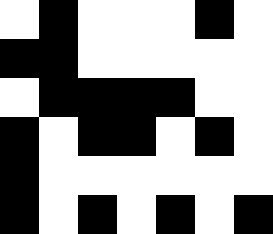[["white", "black", "white", "white", "white", "black", "white"], ["black", "black", "white", "white", "white", "white", "white"], ["white", "black", "black", "black", "black", "white", "white"], ["black", "white", "black", "black", "white", "black", "white"], ["black", "white", "white", "white", "white", "white", "white"], ["black", "white", "black", "white", "black", "white", "black"]]